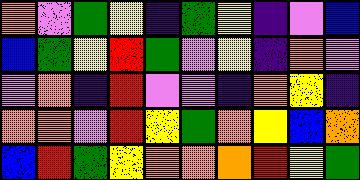[["orange", "violet", "green", "yellow", "indigo", "green", "yellow", "indigo", "violet", "blue"], ["blue", "green", "yellow", "red", "green", "violet", "yellow", "indigo", "orange", "violet"], ["violet", "orange", "indigo", "red", "violet", "violet", "indigo", "orange", "yellow", "indigo"], ["orange", "orange", "violet", "red", "yellow", "green", "orange", "yellow", "blue", "orange"], ["blue", "red", "green", "yellow", "orange", "orange", "orange", "red", "yellow", "green"]]